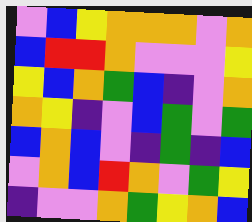[["violet", "blue", "yellow", "orange", "orange", "orange", "violet", "orange"], ["blue", "red", "red", "orange", "violet", "violet", "violet", "yellow"], ["yellow", "blue", "orange", "green", "blue", "indigo", "violet", "orange"], ["orange", "yellow", "indigo", "violet", "blue", "green", "violet", "green"], ["blue", "orange", "blue", "violet", "indigo", "green", "indigo", "blue"], ["violet", "orange", "blue", "red", "orange", "violet", "green", "yellow"], ["indigo", "violet", "violet", "orange", "green", "yellow", "orange", "blue"]]